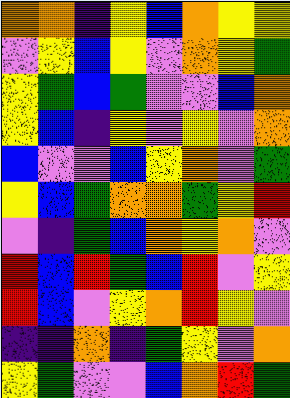[["orange", "orange", "indigo", "yellow", "blue", "orange", "yellow", "yellow"], ["violet", "yellow", "blue", "yellow", "violet", "orange", "yellow", "green"], ["yellow", "green", "blue", "green", "violet", "violet", "blue", "orange"], ["yellow", "blue", "indigo", "yellow", "violet", "yellow", "violet", "orange"], ["blue", "violet", "violet", "blue", "yellow", "orange", "violet", "green"], ["yellow", "blue", "green", "orange", "orange", "green", "yellow", "red"], ["violet", "indigo", "green", "blue", "orange", "yellow", "orange", "violet"], ["red", "blue", "red", "green", "blue", "red", "violet", "yellow"], ["red", "blue", "violet", "yellow", "orange", "red", "yellow", "violet"], ["indigo", "indigo", "orange", "indigo", "green", "yellow", "violet", "orange"], ["yellow", "green", "violet", "violet", "blue", "orange", "red", "green"]]